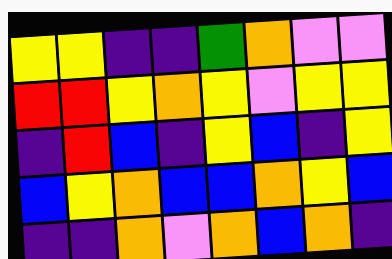[["yellow", "yellow", "indigo", "indigo", "green", "orange", "violet", "violet"], ["red", "red", "yellow", "orange", "yellow", "violet", "yellow", "yellow"], ["indigo", "red", "blue", "indigo", "yellow", "blue", "indigo", "yellow"], ["blue", "yellow", "orange", "blue", "blue", "orange", "yellow", "blue"], ["indigo", "indigo", "orange", "violet", "orange", "blue", "orange", "indigo"]]